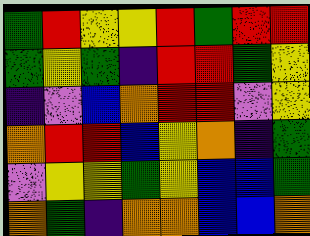[["green", "red", "yellow", "yellow", "red", "green", "red", "red"], ["green", "yellow", "green", "indigo", "red", "red", "green", "yellow"], ["indigo", "violet", "blue", "orange", "red", "red", "violet", "yellow"], ["orange", "red", "red", "blue", "yellow", "orange", "indigo", "green"], ["violet", "yellow", "yellow", "green", "yellow", "blue", "blue", "green"], ["orange", "green", "indigo", "orange", "orange", "blue", "blue", "orange"]]